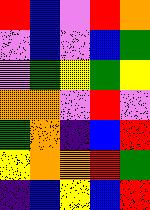[["red", "blue", "violet", "red", "orange"], ["violet", "blue", "violet", "blue", "green"], ["violet", "green", "yellow", "green", "yellow"], ["orange", "orange", "violet", "red", "violet"], ["green", "orange", "indigo", "blue", "red"], ["yellow", "orange", "orange", "red", "green"], ["indigo", "blue", "yellow", "blue", "red"]]